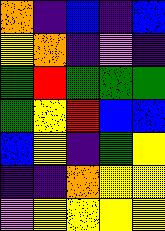[["orange", "indigo", "blue", "indigo", "blue"], ["yellow", "orange", "indigo", "violet", "indigo"], ["green", "red", "green", "green", "green"], ["green", "yellow", "red", "blue", "blue"], ["blue", "yellow", "indigo", "green", "yellow"], ["indigo", "indigo", "orange", "yellow", "yellow"], ["violet", "yellow", "yellow", "yellow", "yellow"]]